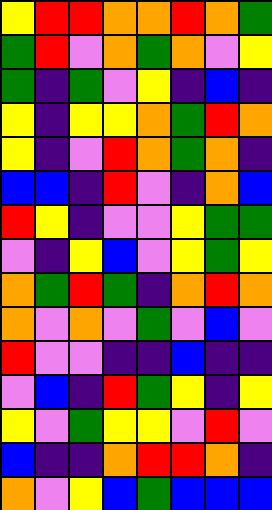[["yellow", "red", "red", "orange", "orange", "red", "orange", "green"], ["green", "red", "violet", "orange", "green", "orange", "violet", "yellow"], ["green", "indigo", "green", "violet", "yellow", "indigo", "blue", "indigo"], ["yellow", "indigo", "yellow", "yellow", "orange", "green", "red", "orange"], ["yellow", "indigo", "violet", "red", "orange", "green", "orange", "indigo"], ["blue", "blue", "indigo", "red", "violet", "indigo", "orange", "blue"], ["red", "yellow", "indigo", "violet", "violet", "yellow", "green", "green"], ["violet", "indigo", "yellow", "blue", "violet", "yellow", "green", "yellow"], ["orange", "green", "red", "green", "indigo", "orange", "red", "orange"], ["orange", "violet", "orange", "violet", "green", "violet", "blue", "violet"], ["red", "violet", "violet", "indigo", "indigo", "blue", "indigo", "indigo"], ["violet", "blue", "indigo", "red", "green", "yellow", "indigo", "yellow"], ["yellow", "violet", "green", "yellow", "yellow", "violet", "red", "violet"], ["blue", "indigo", "indigo", "orange", "red", "red", "orange", "indigo"], ["orange", "violet", "yellow", "blue", "green", "blue", "blue", "blue"]]